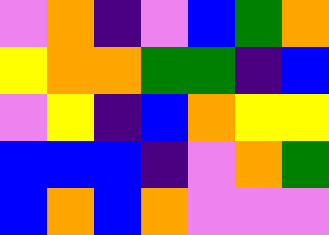[["violet", "orange", "indigo", "violet", "blue", "green", "orange"], ["yellow", "orange", "orange", "green", "green", "indigo", "blue"], ["violet", "yellow", "indigo", "blue", "orange", "yellow", "yellow"], ["blue", "blue", "blue", "indigo", "violet", "orange", "green"], ["blue", "orange", "blue", "orange", "violet", "violet", "violet"]]